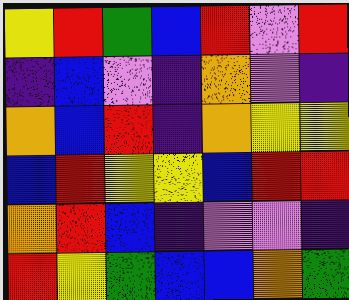[["yellow", "red", "green", "blue", "red", "violet", "red"], ["indigo", "blue", "violet", "indigo", "orange", "violet", "indigo"], ["orange", "blue", "red", "indigo", "orange", "yellow", "yellow"], ["blue", "red", "yellow", "yellow", "blue", "red", "red"], ["orange", "red", "blue", "indigo", "violet", "violet", "indigo"], ["red", "yellow", "green", "blue", "blue", "orange", "green"]]